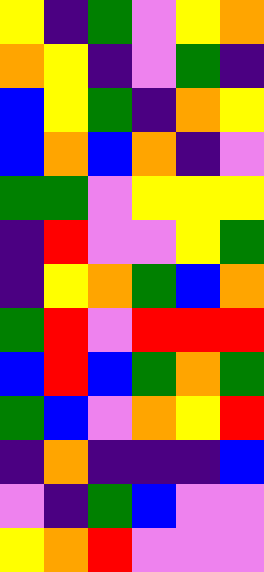[["yellow", "indigo", "green", "violet", "yellow", "orange"], ["orange", "yellow", "indigo", "violet", "green", "indigo"], ["blue", "yellow", "green", "indigo", "orange", "yellow"], ["blue", "orange", "blue", "orange", "indigo", "violet"], ["green", "green", "violet", "yellow", "yellow", "yellow"], ["indigo", "red", "violet", "violet", "yellow", "green"], ["indigo", "yellow", "orange", "green", "blue", "orange"], ["green", "red", "violet", "red", "red", "red"], ["blue", "red", "blue", "green", "orange", "green"], ["green", "blue", "violet", "orange", "yellow", "red"], ["indigo", "orange", "indigo", "indigo", "indigo", "blue"], ["violet", "indigo", "green", "blue", "violet", "violet"], ["yellow", "orange", "red", "violet", "violet", "violet"]]